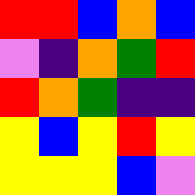[["red", "red", "blue", "orange", "blue"], ["violet", "indigo", "orange", "green", "red"], ["red", "orange", "green", "indigo", "indigo"], ["yellow", "blue", "yellow", "red", "yellow"], ["yellow", "yellow", "yellow", "blue", "violet"]]